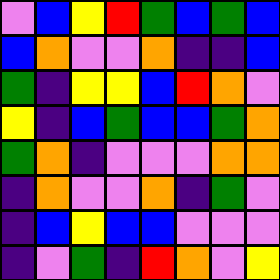[["violet", "blue", "yellow", "red", "green", "blue", "green", "blue"], ["blue", "orange", "violet", "violet", "orange", "indigo", "indigo", "blue"], ["green", "indigo", "yellow", "yellow", "blue", "red", "orange", "violet"], ["yellow", "indigo", "blue", "green", "blue", "blue", "green", "orange"], ["green", "orange", "indigo", "violet", "violet", "violet", "orange", "orange"], ["indigo", "orange", "violet", "violet", "orange", "indigo", "green", "violet"], ["indigo", "blue", "yellow", "blue", "blue", "violet", "violet", "violet"], ["indigo", "violet", "green", "indigo", "red", "orange", "violet", "yellow"]]